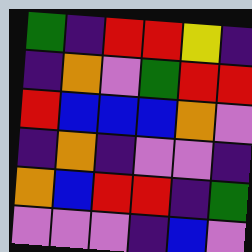[["green", "indigo", "red", "red", "yellow", "indigo"], ["indigo", "orange", "violet", "green", "red", "red"], ["red", "blue", "blue", "blue", "orange", "violet"], ["indigo", "orange", "indigo", "violet", "violet", "indigo"], ["orange", "blue", "red", "red", "indigo", "green"], ["violet", "violet", "violet", "indigo", "blue", "violet"]]